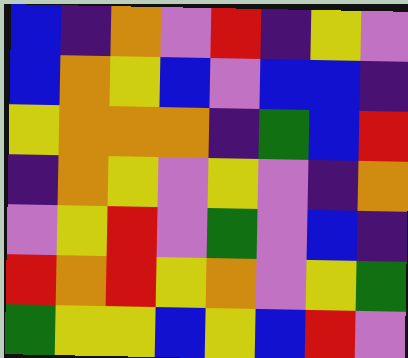[["blue", "indigo", "orange", "violet", "red", "indigo", "yellow", "violet"], ["blue", "orange", "yellow", "blue", "violet", "blue", "blue", "indigo"], ["yellow", "orange", "orange", "orange", "indigo", "green", "blue", "red"], ["indigo", "orange", "yellow", "violet", "yellow", "violet", "indigo", "orange"], ["violet", "yellow", "red", "violet", "green", "violet", "blue", "indigo"], ["red", "orange", "red", "yellow", "orange", "violet", "yellow", "green"], ["green", "yellow", "yellow", "blue", "yellow", "blue", "red", "violet"]]